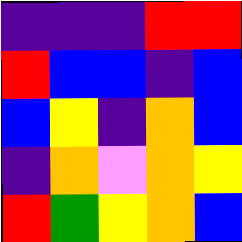[["indigo", "indigo", "indigo", "red", "red"], ["red", "blue", "blue", "indigo", "blue"], ["blue", "yellow", "indigo", "orange", "blue"], ["indigo", "orange", "violet", "orange", "yellow"], ["red", "green", "yellow", "orange", "blue"]]